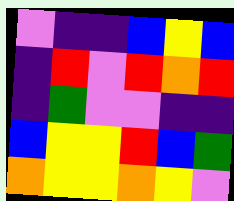[["violet", "indigo", "indigo", "blue", "yellow", "blue"], ["indigo", "red", "violet", "red", "orange", "red"], ["indigo", "green", "violet", "violet", "indigo", "indigo"], ["blue", "yellow", "yellow", "red", "blue", "green"], ["orange", "yellow", "yellow", "orange", "yellow", "violet"]]